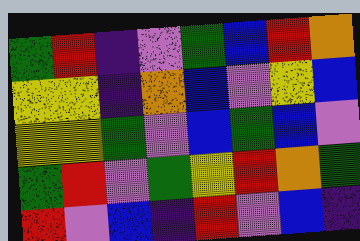[["green", "red", "indigo", "violet", "green", "blue", "red", "orange"], ["yellow", "yellow", "indigo", "orange", "blue", "violet", "yellow", "blue"], ["yellow", "yellow", "green", "violet", "blue", "green", "blue", "violet"], ["green", "red", "violet", "green", "yellow", "red", "orange", "green"], ["red", "violet", "blue", "indigo", "red", "violet", "blue", "indigo"]]